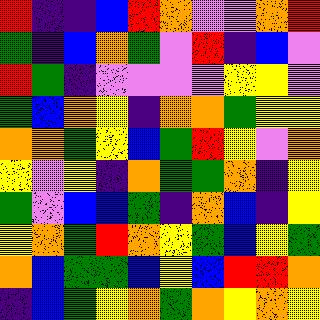[["red", "indigo", "indigo", "blue", "red", "orange", "violet", "violet", "orange", "red"], ["green", "indigo", "blue", "orange", "green", "violet", "red", "indigo", "blue", "violet"], ["red", "green", "indigo", "violet", "violet", "violet", "violet", "yellow", "yellow", "violet"], ["green", "blue", "orange", "yellow", "indigo", "orange", "orange", "green", "yellow", "yellow"], ["orange", "orange", "green", "yellow", "blue", "green", "red", "yellow", "violet", "orange"], ["yellow", "violet", "yellow", "indigo", "orange", "green", "green", "orange", "indigo", "yellow"], ["green", "violet", "blue", "blue", "green", "indigo", "orange", "blue", "indigo", "yellow"], ["yellow", "orange", "green", "red", "orange", "yellow", "green", "blue", "yellow", "green"], ["orange", "blue", "green", "green", "blue", "yellow", "blue", "red", "red", "orange"], ["indigo", "blue", "green", "yellow", "orange", "green", "orange", "yellow", "orange", "yellow"]]